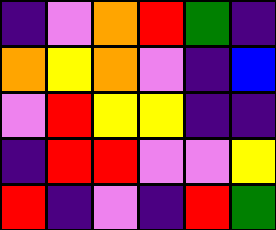[["indigo", "violet", "orange", "red", "green", "indigo"], ["orange", "yellow", "orange", "violet", "indigo", "blue"], ["violet", "red", "yellow", "yellow", "indigo", "indigo"], ["indigo", "red", "red", "violet", "violet", "yellow"], ["red", "indigo", "violet", "indigo", "red", "green"]]